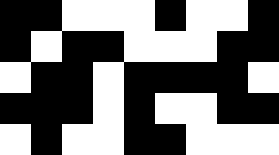[["black", "black", "white", "white", "white", "black", "white", "white", "black"], ["black", "white", "black", "black", "white", "white", "white", "black", "black"], ["white", "black", "black", "white", "black", "black", "black", "black", "white"], ["black", "black", "black", "white", "black", "white", "white", "black", "black"], ["white", "black", "white", "white", "black", "black", "white", "white", "white"]]